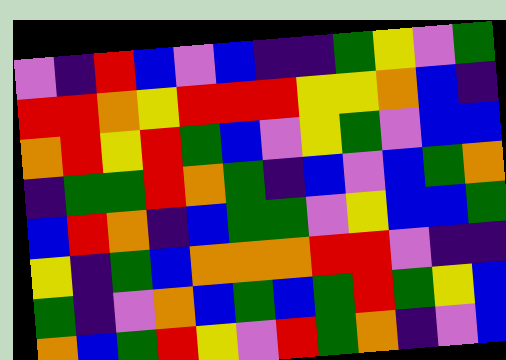[["violet", "indigo", "red", "blue", "violet", "blue", "indigo", "indigo", "green", "yellow", "violet", "green"], ["red", "red", "orange", "yellow", "red", "red", "red", "yellow", "yellow", "orange", "blue", "indigo"], ["orange", "red", "yellow", "red", "green", "blue", "violet", "yellow", "green", "violet", "blue", "blue"], ["indigo", "green", "green", "red", "orange", "green", "indigo", "blue", "violet", "blue", "green", "orange"], ["blue", "red", "orange", "indigo", "blue", "green", "green", "violet", "yellow", "blue", "blue", "green"], ["yellow", "indigo", "green", "blue", "orange", "orange", "orange", "red", "red", "violet", "indigo", "indigo"], ["green", "indigo", "violet", "orange", "blue", "green", "blue", "green", "red", "green", "yellow", "blue"], ["orange", "blue", "green", "red", "yellow", "violet", "red", "green", "orange", "indigo", "violet", "blue"]]